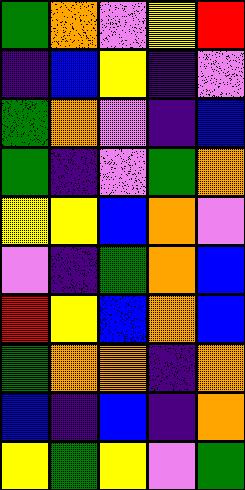[["green", "orange", "violet", "yellow", "red"], ["indigo", "blue", "yellow", "indigo", "violet"], ["green", "orange", "violet", "indigo", "blue"], ["green", "indigo", "violet", "green", "orange"], ["yellow", "yellow", "blue", "orange", "violet"], ["violet", "indigo", "green", "orange", "blue"], ["red", "yellow", "blue", "orange", "blue"], ["green", "orange", "orange", "indigo", "orange"], ["blue", "indigo", "blue", "indigo", "orange"], ["yellow", "green", "yellow", "violet", "green"]]